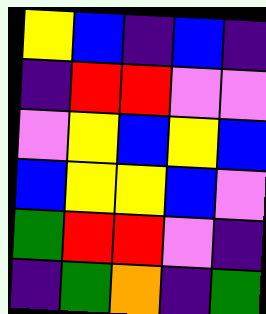[["yellow", "blue", "indigo", "blue", "indigo"], ["indigo", "red", "red", "violet", "violet"], ["violet", "yellow", "blue", "yellow", "blue"], ["blue", "yellow", "yellow", "blue", "violet"], ["green", "red", "red", "violet", "indigo"], ["indigo", "green", "orange", "indigo", "green"]]